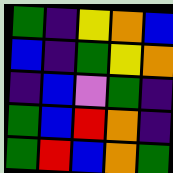[["green", "indigo", "yellow", "orange", "blue"], ["blue", "indigo", "green", "yellow", "orange"], ["indigo", "blue", "violet", "green", "indigo"], ["green", "blue", "red", "orange", "indigo"], ["green", "red", "blue", "orange", "green"]]